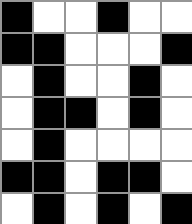[["black", "white", "white", "black", "white", "white"], ["black", "black", "white", "white", "white", "black"], ["white", "black", "white", "white", "black", "white"], ["white", "black", "black", "white", "black", "white"], ["white", "black", "white", "white", "white", "white"], ["black", "black", "white", "black", "black", "white"], ["white", "black", "white", "black", "white", "black"]]